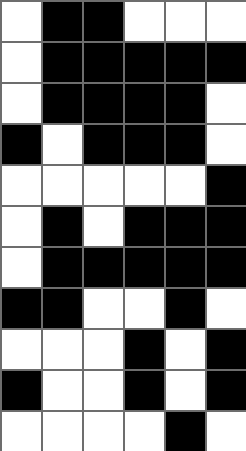[["white", "black", "black", "white", "white", "white"], ["white", "black", "black", "black", "black", "black"], ["white", "black", "black", "black", "black", "white"], ["black", "white", "black", "black", "black", "white"], ["white", "white", "white", "white", "white", "black"], ["white", "black", "white", "black", "black", "black"], ["white", "black", "black", "black", "black", "black"], ["black", "black", "white", "white", "black", "white"], ["white", "white", "white", "black", "white", "black"], ["black", "white", "white", "black", "white", "black"], ["white", "white", "white", "white", "black", "white"]]